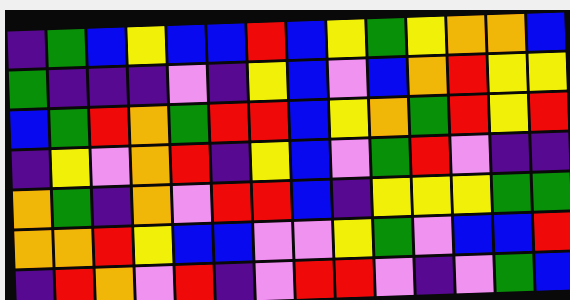[["indigo", "green", "blue", "yellow", "blue", "blue", "red", "blue", "yellow", "green", "yellow", "orange", "orange", "blue"], ["green", "indigo", "indigo", "indigo", "violet", "indigo", "yellow", "blue", "violet", "blue", "orange", "red", "yellow", "yellow"], ["blue", "green", "red", "orange", "green", "red", "red", "blue", "yellow", "orange", "green", "red", "yellow", "red"], ["indigo", "yellow", "violet", "orange", "red", "indigo", "yellow", "blue", "violet", "green", "red", "violet", "indigo", "indigo"], ["orange", "green", "indigo", "orange", "violet", "red", "red", "blue", "indigo", "yellow", "yellow", "yellow", "green", "green"], ["orange", "orange", "red", "yellow", "blue", "blue", "violet", "violet", "yellow", "green", "violet", "blue", "blue", "red"], ["indigo", "red", "orange", "violet", "red", "indigo", "violet", "red", "red", "violet", "indigo", "violet", "green", "blue"]]